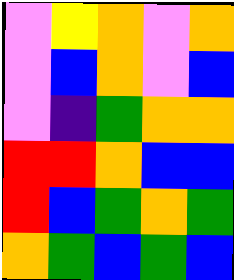[["violet", "yellow", "orange", "violet", "orange"], ["violet", "blue", "orange", "violet", "blue"], ["violet", "indigo", "green", "orange", "orange"], ["red", "red", "orange", "blue", "blue"], ["red", "blue", "green", "orange", "green"], ["orange", "green", "blue", "green", "blue"]]